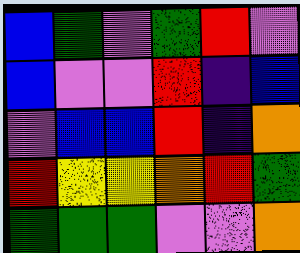[["blue", "green", "violet", "green", "red", "violet"], ["blue", "violet", "violet", "red", "indigo", "blue"], ["violet", "blue", "blue", "red", "indigo", "orange"], ["red", "yellow", "yellow", "orange", "red", "green"], ["green", "green", "green", "violet", "violet", "orange"]]